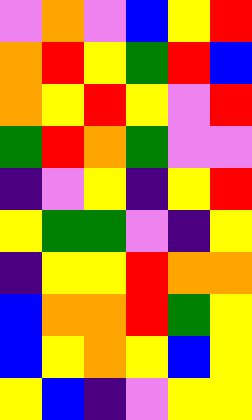[["violet", "orange", "violet", "blue", "yellow", "red"], ["orange", "red", "yellow", "green", "red", "blue"], ["orange", "yellow", "red", "yellow", "violet", "red"], ["green", "red", "orange", "green", "violet", "violet"], ["indigo", "violet", "yellow", "indigo", "yellow", "red"], ["yellow", "green", "green", "violet", "indigo", "yellow"], ["indigo", "yellow", "yellow", "red", "orange", "orange"], ["blue", "orange", "orange", "red", "green", "yellow"], ["blue", "yellow", "orange", "yellow", "blue", "yellow"], ["yellow", "blue", "indigo", "violet", "yellow", "yellow"]]